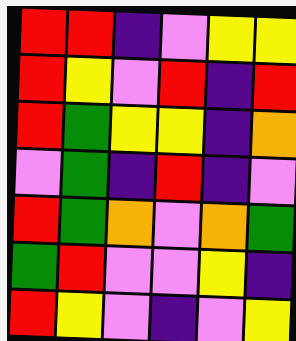[["red", "red", "indigo", "violet", "yellow", "yellow"], ["red", "yellow", "violet", "red", "indigo", "red"], ["red", "green", "yellow", "yellow", "indigo", "orange"], ["violet", "green", "indigo", "red", "indigo", "violet"], ["red", "green", "orange", "violet", "orange", "green"], ["green", "red", "violet", "violet", "yellow", "indigo"], ["red", "yellow", "violet", "indigo", "violet", "yellow"]]